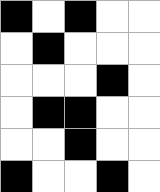[["black", "white", "black", "white", "white"], ["white", "black", "white", "white", "white"], ["white", "white", "white", "black", "white"], ["white", "black", "black", "white", "white"], ["white", "white", "black", "white", "white"], ["black", "white", "white", "black", "white"]]